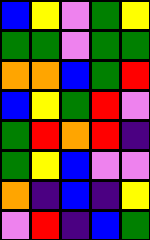[["blue", "yellow", "violet", "green", "yellow"], ["green", "green", "violet", "green", "green"], ["orange", "orange", "blue", "green", "red"], ["blue", "yellow", "green", "red", "violet"], ["green", "red", "orange", "red", "indigo"], ["green", "yellow", "blue", "violet", "violet"], ["orange", "indigo", "blue", "indigo", "yellow"], ["violet", "red", "indigo", "blue", "green"]]